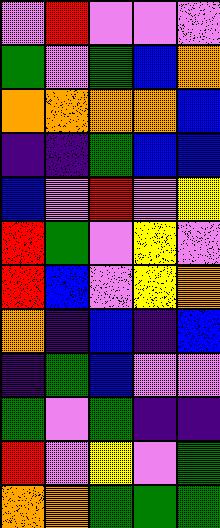[["violet", "red", "violet", "violet", "violet"], ["green", "violet", "green", "blue", "orange"], ["orange", "orange", "orange", "orange", "blue"], ["indigo", "indigo", "green", "blue", "blue"], ["blue", "violet", "red", "violet", "yellow"], ["red", "green", "violet", "yellow", "violet"], ["red", "blue", "violet", "yellow", "orange"], ["orange", "indigo", "blue", "indigo", "blue"], ["indigo", "green", "blue", "violet", "violet"], ["green", "violet", "green", "indigo", "indigo"], ["red", "violet", "yellow", "violet", "green"], ["orange", "orange", "green", "green", "green"]]